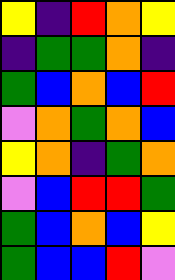[["yellow", "indigo", "red", "orange", "yellow"], ["indigo", "green", "green", "orange", "indigo"], ["green", "blue", "orange", "blue", "red"], ["violet", "orange", "green", "orange", "blue"], ["yellow", "orange", "indigo", "green", "orange"], ["violet", "blue", "red", "red", "green"], ["green", "blue", "orange", "blue", "yellow"], ["green", "blue", "blue", "red", "violet"]]